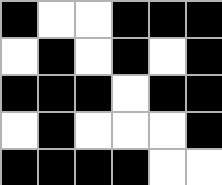[["black", "white", "white", "black", "black", "black"], ["white", "black", "white", "black", "white", "black"], ["black", "black", "black", "white", "black", "black"], ["white", "black", "white", "white", "white", "black"], ["black", "black", "black", "black", "white", "white"]]